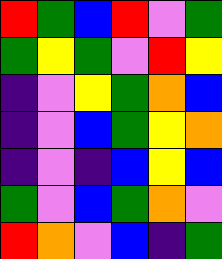[["red", "green", "blue", "red", "violet", "green"], ["green", "yellow", "green", "violet", "red", "yellow"], ["indigo", "violet", "yellow", "green", "orange", "blue"], ["indigo", "violet", "blue", "green", "yellow", "orange"], ["indigo", "violet", "indigo", "blue", "yellow", "blue"], ["green", "violet", "blue", "green", "orange", "violet"], ["red", "orange", "violet", "blue", "indigo", "green"]]